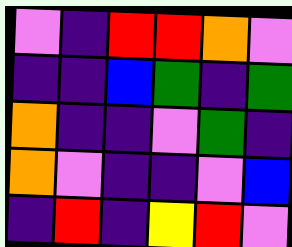[["violet", "indigo", "red", "red", "orange", "violet"], ["indigo", "indigo", "blue", "green", "indigo", "green"], ["orange", "indigo", "indigo", "violet", "green", "indigo"], ["orange", "violet", "indigo", "indigo", "violet", "blue"], ["indigo", "red", "indigo", "yellow", "red", "violet"]]